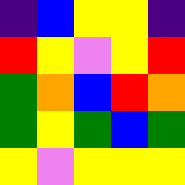[["indigo", "blue", "yellow", "yellow", "indigo"], ["red", "yellow", "violet", "yellow", "red"], ["green", "orange", "blue", "red", "orange"], ["green", "yellow", "green", "blue", "green"], ["yellow", "violet", "yellow", "yellow", "yellow"]]